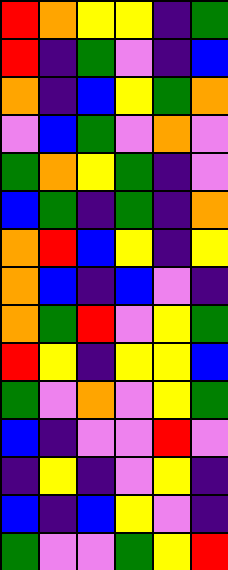[["red", "orange", "yellow", "yellow", "indigo", "green"], ["red", "indigo", "green", "violet", "indigo", "blue"], ["orange", "indigo", "blue", "yellow", "green", "orange"], ["violet", "blue", "green", "violet", "orange", "violet"], ["green", "orange", "yellow", "green", "indigo", "violet"], ["blue", "green", "indigo", "green", "indigo", "orange"], ["orange", "red", "blue", "yellow", "indigo", "yellow"], ["orange", "blue", "indigo", "blue", "violet", "indigo"], ["orange", "green", "red", "violet", "yellow", "green"], ["red", "yellow", "indigo", "yellow", "yellow", "blue"], ["green", "violet", "orange", "violet", "yellow", "green"], ["blue", "indigo", "violet", "violet", "red", "violet"], ["indigo", "yellow", "indigo", "violet", "yellow", "indigo"], ["blue", "indigo", "blue", "yellow", "violet", "indigo"], ["green", "violet", "violet", "green", "yellow", "red"]]